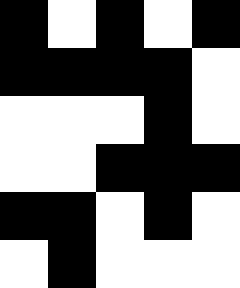[["black", "white", "black", "white", "black"], ["black", "black", "black", "black", "white"], ["white", "white", "white", "black", "white"], ["white", "white", "black", "black", "black"], ["black", "black", "white", "black", "white"], ["white", "black", "white", "white", "white"]]